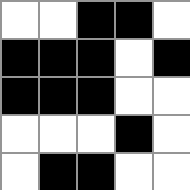[["white", "white", "black", "black", "white"], ["black", "black", "black", "white", "black"], ["black", "black", "black", "white", "white"], ["white", "white", "white", "black", "white"], ["white", "black", "black", "white", "white"]]